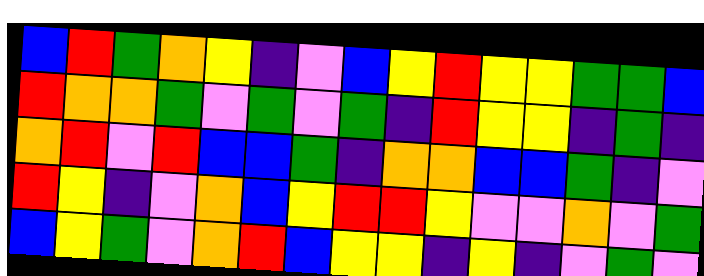[["blue", "red", "green", "orange", "yellow", "indigo", "violet", "blue", "yellow", "red", "yellow", "yellow", "green", "green", "blue"], ["red", "orange", "orange", "green", "violet", "green", "violet", "green", "indigo", "red", "yellow", "yellow", "indigo", "green", "indigo"], ["orange", "red", "violet", "red", "blue", "blue", "green", "indigo", "orange", "orange", "blue", "blue", "green", "indigo", "violet"], ["red", "yellow", "indigo", "violet", "orange", "blue", "yellow", "red", "red", "yellow", "violet", "violet", "orange", "violet", "green"], ["blue", "yellow", "green", "violet", "orange", "red", "blue", "yellow", "yellow", "indigo", "yellow", "indigo", "violet", "green", "violet"]]